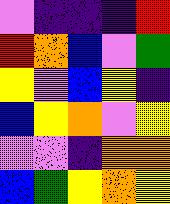[["violet", "indigo", "indigo", "indigo", "red"], ["red", "orange", "blue", "violet", "green"], ["yellow", "violet", "blue", "yellow", "indigo"], ["blue", "yellow", "orange", "violet", "yellow"], ["violet", "violet", "indigo", "orange", "orange"], ["blue", "green", "yellow", "orange", "yellow"]]